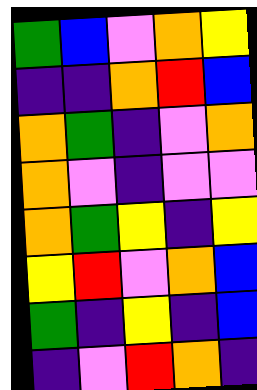[["green", "blue", "violet", "orange", "yellow"], ["indigo", "indigo", "orange", "red", "blue"], ["orange", "green", "indigo", "violet", "orange"], ["orange", "violet", "indigo", "violet", "violet"], ["orange", "green", "yellow", "indigo", "yellow"], ["yellow", "red", "violet", "orange", "blue"], ["green", "indigo", "yellow", "indigo", "blue"], ["indigo", "violet", "red", "orange", "indigo"]]